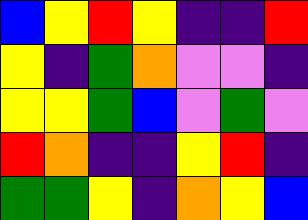[["blue", "yellow", "red", "yellow", "indigo", "indigo", "red"], ["yellow", "indigo", "green", "orange", "violet", "violet", "indigo"], ["yellow", "yellow", "green", "blue", "violet", "green", "violet"], ["red", "orange", "indigo", "indigo", "yellow", "red", "indigo"], ["green", "green", "yellow", "indigo", "orange", "yellow", "blue"]]